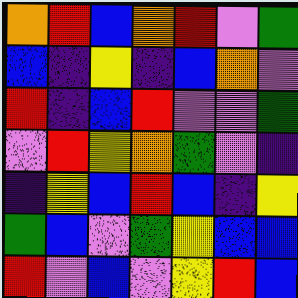[["orange", "red", "blue", "orange", "red", "violet", "green"], ["blue", "indigo", "yellow", "indigo", "blue", "orange", "violet"], ["red", "indigo", "blue", "red", "violet", "violet", "green"], ["violet", "red", "yellow", "orange", "green", "violet", "indigo"], ["indigo", "yellow", "blue", "red", "blue", "indigo", "yellow"], ["green", "blue", "violet", "green", "yellow", "blue", "blue"], ["red", "violet", "blue", "violet", "yellow", "red", "blue"]]